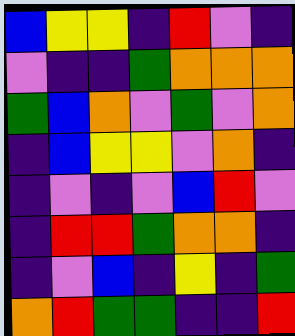[["blue", "yellow", "yellow", "indigo", "red", "violet", "indigo"], ["violet", "indigo", "indigo", "green", "orange", "orange", "orange"], ["green", "blue", "orange", "violet", "green", "violet", "orange"], ["indigo", "blue", "yellow", "yellow", "violet", "orange", "indigo"], ["indigo", "violet", "indigo", "violet", "blue", "red", "violet"], ["indigo", "red", "red", "green", "orange", "orange", "indigo"], ["indigo", "violet", "blue", "indigo", "yellow", "indigo", "green"], ["orange", "red", "green", "green", "indigo", "indigo", "red"]]